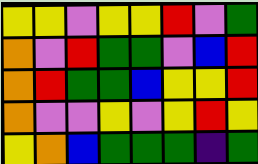[["yellow", "yellow", "violet", "yellow", "yellow", "red", "violet", "green"], ["orange", "violet", "red", "green", "green", "violet", "blue", "red"], ["orange", "red", "green", "green", "blue", "yellow", "yellow", "red"], ["orange", "violet", "violet", "yellow", "violet", "yellow", "red", "yellow"], ["yellow", "orange", "blue", "green", "green", "green", "indigo", "green"]]